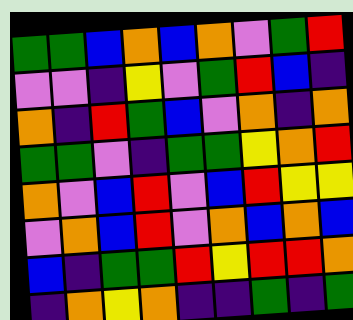[["green", "green", "blue", "orange", "blue", "orange", "violet", "green", "red"], ["violet", "violet", "indigo", "yellow", "violet", "green", "red", "blue", "indigo"], ["orange", "indigo", "red", "green", "blue", "violet", "orange", "indigo", "orange"], ["green", "green", "violet", "indigo", "green", "green", "yellow", "orange", "red"], ["orange", "violet", "blue", "red", "violet", "blue", "red", "yellow", "yellow"], ["violet", "orange", "blue", "red", "violet", "orange", "blue", "orange", "blue"], ["blue", "indigo", "green", "green", "red", "yellow", "red", "red", "orange"], ["indigo", "orange", "yellow", "orange", "indigo", "indigo", "green", "indigo", "green"]]